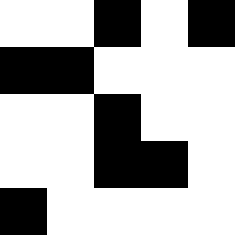[["white", "white", "black", "white", "black"], ["black", "black", "white", "white", "white"], ["white", "white", "black", "white", "white"], ["white", "white", "black", "black", "white"], ["black", "white", "white", "white", "white"]]